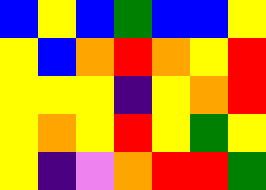[["blue", "yellow", "blue", "green", "blue", "blue", "yellow"], ["yellow", "blue", "orange", "red", "orange", "yellow", "red"], ["yellow", "yellow", "yellow", "indigo", "yellow", "orange", "red"], ["yellow", "orange", "yellow", "red", "yellow", "green", "yellow"], ["yellow", "indigo", "violet", "orange", "red", "red", "green"]]